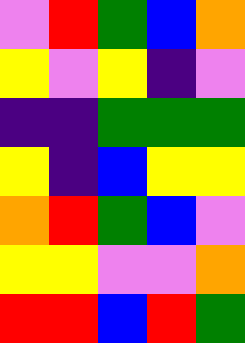[["violet", "red", "green", "blue", "orange"], ["yellow", "violet", "yellow", "indigo", "violet"], ["indigo", "indigo", "green", "green", "green"], ["yellow", "indigo", "blue", "yellow", "yellow"], ["orange", "red", "green", "blue", "violet"], ["yellow", "yellow", "violet", "violet", "orange"], ["red", "red", "blue", "red", "green"]]